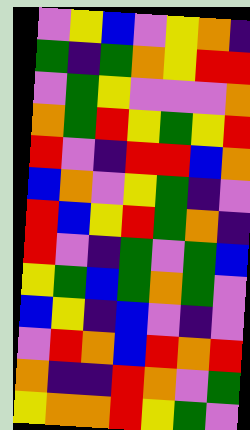[["violet", "yellow", "blue", "violet", "yellow", "orange", "indigo"], ["green", "indigo", "green", "orange", "yellow", "red", "red"], ["violet", "green", "yellow", "violet", "violet", "violet", "orange"], ["orange", "green", "red", "yellow", "green", "yellow", "red"], ["red", "violet", "indigo", "red", "red", "blue", "orange"], ["blue", "orange", "violet", "yellow", "green", "indigo", "violet"], ["red", "blue", "yellow", "red", "green", "orange", "indigo"], ["red", "violet", "indigo", "green", "violet", "green", "blue"], ["yellow", "green", "blue", "green", "orange", "green", "violet"], ["blue", "yellow", "indigo", "blue", "violet", "indigo", "violet"], ["violet", "red", "orange", "blue", "red", "orange", "red"], ["orange", "indigo", "indigo", "red", "orange", "violet", "green"], ["yellow", "orange", "orange", "red", "yellow", "green", "violet"]]